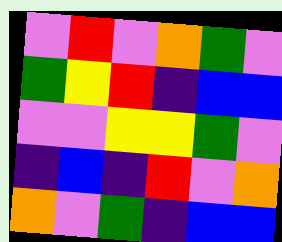[["violet", "red", "violet", "orange", "green", "violet"], ["green", "yellow", "red", "indigo", "blue", "blue"], ["violet", "violet", "yellow", "yellow", "green", "violet"], ["indigo", "blue", "indigo", "red", "violet", "orange"], ["orange", "violet", "green", "indigo", "blue", "blue"]]